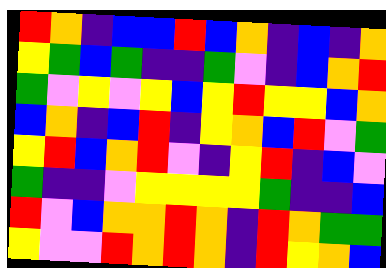[["red", "orange", "indigo", "blue", "blue", "red", "blue", "orange", "indigo", "blue", "indigo", "orange"], ["yellow", "green", "blue", "green", "indigo", "indigo", "green", "violet", "indigo", "blue", "orange", "red"], ["green", "violet", "yellow", "violet", "yellow", "blue", "yellow", "red", "yellow", "yellow", "blue", "orange"], ["blue", "orange", "indigo", "blue", "red", "indigo", "yellow", "orange", "blue", "red", "violet", "green"], ["yellow", "red", "blue", "orange", "red", "violet", "indigo", "yellow", "red", "indigo", "blue", "violet"], ["green", "indigo", "indigo", "violet", "yellow", "yellow", "yellow", "yellow", "green", "indigo", "indigo", "blue"], ["red", "violet", "blue", "orange", "orange", "red", "orange", "indigo", "red", "orange", "green", "green"], ["yellow", "violet", "violet", "red", "orange", "red", "orange", "indigo", "red", "yellow", "orange", "blue"]]